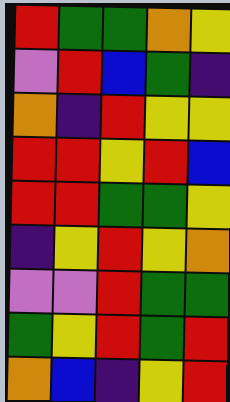[["red", "green", "green", "orange", "yellow"], ["violet", "red", "blue", "green", "indigo"], ["orange", "indigo", "red", "yellow", "yellow"], ["red", "red", "yellow", "red", "blue"], ["red", "red", "green", "green", "yellow"], ["indigo", "yellow", "red", "yellow", "orange"], ["violet", "violet", "red", "green", "green"], ["green", "yellow", "red", "green", "red"], ["orange", "blue", "indigo", "yellow", "red"]]